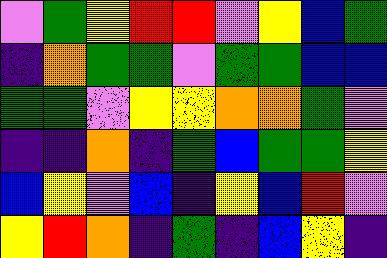[["violet", "green", "yellow", "red", "red", "violet", "yellow", "blue", "green"], ["indigo", "orange", "green", "green", "violet", "green", "green", "blue", "blue"], ["green", "green", "violet", "yellow", "yellow", "orange", "orange", "green", "violet"], ["indigo", "indigo", "orange", "indigo", "green", "blue", "green", "green", "yellow"], ["blue", "yellow", "violet", "blue", "indigo", "yellow", "blue", "red", "violet"], ["yellow", "red", "orange", "indigo", "green", "indigo", "blue", "yellow", "indigo"]]